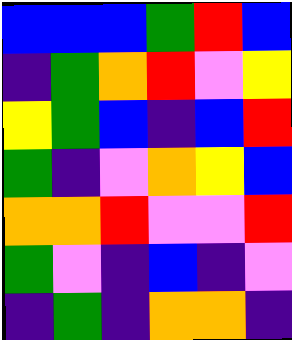[["blue", "blue", "blue", "green", "red", "blue"], ["indigo", "green", "orange", "red", "violet", "yellow"], ["yellow", "green", "blue", "indigo", "blue", "red"], ["green", "indigo", "violet", "orange", "yellow", "blue"], ["orange", "orange", "red", "violet", "violet", "red"], ["green", "violet", "indigo", "blue", "indigo", "violet"], ["indigo", "green", "indigo", "orange", "orange", "indigo"]]